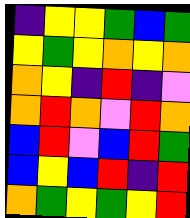[["indigo", "yellow", "yellow", "green", "blue", "green"], ["yellow", "green", "yellow", "orange", "yellow", "orange"], ["orange", "yellow", "indigo", "red", "indigo", "violet"], ["orange", "red", "orange", "violet", "red", "orange"], ["blue", "red", "violet", "blue", "red", "green"], ["blue", "yellow", "blue", "red", "indigo", "red"], ["orange", "green", "yellow", "green", "yellow", "red"]]